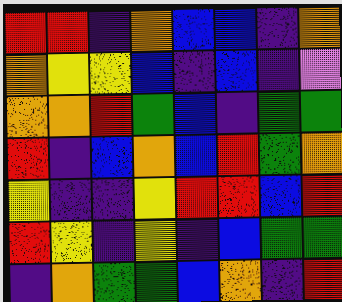[["red", "red", "indigo", "orange", "blue", "blue", "indigo", "orange"], ["orange", "yellow", "yellow", "blue", "indigo", "blue", "indigo", "violet"], ["orange", "orange", "red", "green", "blue", "indigo", "green", "green"], ["red", "indigo", "blue", "orange", "blue", "red", "green", "orange"], ["yellow", "indigo", "indigo", "yellow", "red", "red", "blue", "red"], ["red", "yellow", "indigo", "yellow", "indigo", "blue", "green", "green"], ["indigo", "orange", "green", "green", "blue", "orange", "indigo", "red"]]